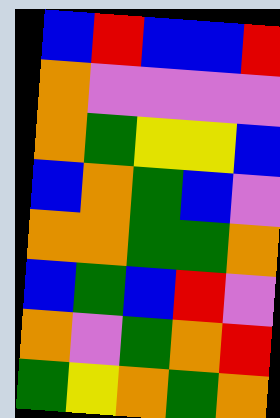[["blue", "red", "blue", "blue", "red"], ["orange", "violet", "violet", "violet", "violet"], ["orange", "green", "yellow", "yellow", "blue"], ["blue", "orange", "green", "blue", "violet"], ["orange", "orange", "green", "green", "orange"], ["blue", "green", "blue", "red", "violet"], ["orange", "violet", "green", "orange", "red"], ["green", "yellow", "orange", "green", "orange"]]